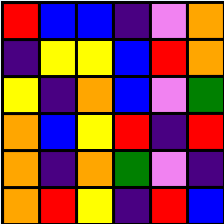[["red", "blue", "blue", "indigo", "violet", "orange"], ["indigo", "yellow", "yellow", "blue", "red", "orange"], ["yellow", "indigo", "orange", "blue", "violet", "green"], ["orange", "blue", "yellow", "red", "indigo", "red"], ["orange", "indigo", "orange", "green", "violet", "indigo"], ["orange", "red", "yellow", "indigo", "red", "blue"]]